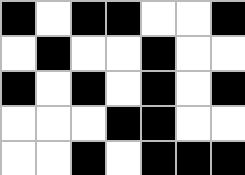[["black", "white", "black", "black", "white", "white", "black"], ["white", "black", "white", "white", "black", "white", "white"], ["black", "white", "black", "white", "black", "white", "black"], ["white", "white", "white", "black", "black", "white", "white"], ["white", "white", "black", "white", "black", "black", "black"]]